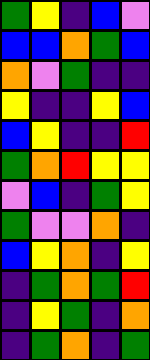[["green", "yellow", "indigo", "blue", "violet"], ["blue", "blue", "orange", "green", "blue"], ["orange", "violet", "green", "indigo", "indigo"], ["yellow", "indigo", "indigo", "yellow", "blue"], ["blue", "yellow", "indigo", "indigo", "red"], ["green", "orange", "red", "yellow", "yellow"], ["violet", "blue", "indigo", "green", "yellow"], ["green", "violet", "violet", "orange", "indigo"], ["blue", "yellow", "orange", "indigo", "yellow"], ["indigo", "green", "orange", "green", "red"], ["indigo", "yellow", "green", "indigo", "orange"], ["indigo", "green", "orange", "indigo", "green"]]